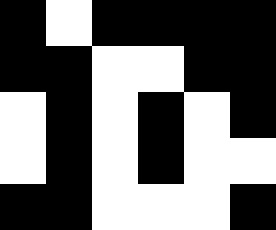[["black", "white", "black", "black", "black", "black"], ["black", "black", "white", "white", "black", "black"], ["white", "black", "white", "black", "white", "black"], ["white", "black", "white", "black", "white", "white"], ["black", "black", "white", "white", "white", "black"]]